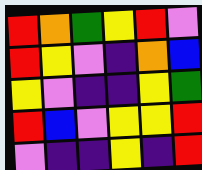[["red", "orange", "green", "yellow", "red", "violet"], ["red", "yellow", "violet", "indigo", "orange", "blue"], ["yellow", "violet", "indigo", "indigo", "yellow", "green"], ["red", "blue", "violet", "yellow", "yellow", "red"], ["violet", "indigo", "indigo", "yellow", "indigo", "red"]]